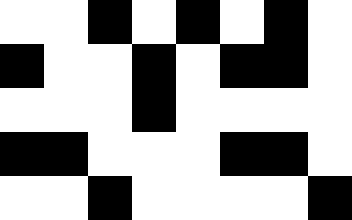[["white", "white", "black", "white", "black", "white", "black", "white"], ["black", "white", "white", "black", "white", "black", "black", "white"], ["white", "white", "white", "black", "white", "white", "white", "white"], ["black", "black", "white", "white", "white", "black", "black", "white"], ["white", "white", "black", "white", "white", "white", "white", "black"]]